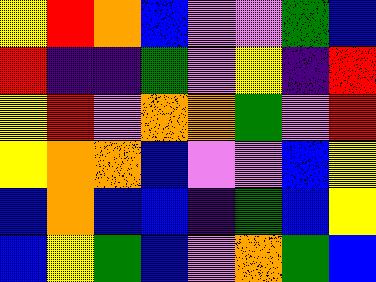[["yellow", "red", "orange", "blue", "violet", "violet", "green", "blue"], ["red", "indigo", "indigo", "green", "violet", "yellow", "indigo", "red"], ["yellow", "red", "violet", "orange", "orange", "green", "violet", "red"], ["yellow", "orange", "orange", "blue", "violet", "violet", "blue", "yellow"], ["blue", "orange", "blue", "blue", "indigo", "green", "blue", "yellow"], ["blue", "yellow", "green", "blue", "violet", "orange", "green", "blue"]]